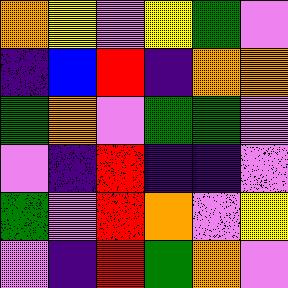[["orange", "yellow", "violet", "yellow", "green", "violet"], ["indigo", "blue", "red", "indigo", "orange", "orange"], ["green", "orange", "violet", "green", "green", "violet"], ["violet", "indigo", "red", "indigo", "indigo", "violet"], ["green", "violet", "red", "orange", "violet", "yellow"], ["violet", "indigo", "red", "green", "orange", "violet"]]